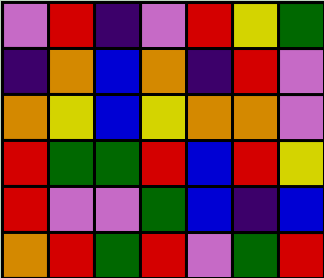[["violet", "red", "indigo", "violet", "red", "yellow", "green"], ["indigo", "orange", "blue", "orange", "indigo", "red", "violet"], ["orange", "yellow", "blue", "yellow", "orange", "orange", "violet"], ["red", "green", "green", "red", "blue", "red", "yellow"], ["red", "violet", "violet", "green", "blue", "indigo", "blue"], ["orange", "red", "green", "red", "violet", "green", "red"]]